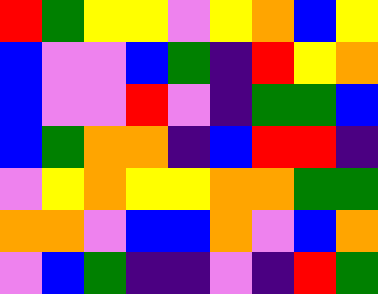[["red", "green", "yellow", "yellow", "violet", "yellow", "orange", "blue", "yellow"], ["blue", "violet", "violet", "blue", "green", "indigo", "red", "yellow", "orange"], ["blue", "violet", "violet", "red", "violet", "indigo", "green", "green", "blue"], ["blue", "green", "orange", "orange", "indigo", "blue", "red", "red", "indigo"], ["violet", "yellow", "orange", "yellow", "yellow", "orange", "orange", "green", "green"], ["orange", "orange", "violet", "blue", "blue", "orange", "violet", "blue", "orange"], ["violet", "blue", "green", "indigo", "indigo", "violet", "indigo", "red", "green"]]